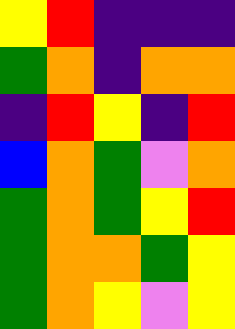[["yellow", "red", "indigo", "indigo", "indigo"], ["green", "orange", "indigo", "orange", "orange"], ["indigo", "red", "yellow", "indigo", "red"], ["blue", "orange", "green", "violet", "orange"], ["green", "orange", "green", "yellow", "red"], ["green", "orange", "orange", "green", "yellow"], ["green", "orange", "yellow", "violet", "yellow"]]